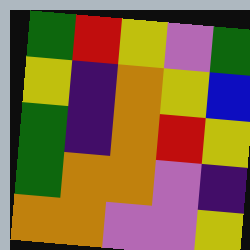[["green", "red", "yellow", "violet", "green"], ["yellow", "indigo", "orange", "yellow", "blue"], ["green", "indigo", "orange", "red", "yellow"], ["green", "orange", "orange", "violet", "indigo"], ["orange", "orange", "violet", "violet", "yellow"]]